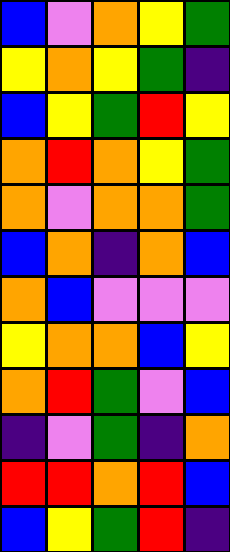[["blue", "violet", "orange", "yellow", "green"], ["yellow", "orange", "yellow", "green", "indigo"], ["blue", "yellow", "green", "red", "yellow"], ["orange", "red", "orange", "yellow", "green"], ["orange", "violet", "orange", "orange", "green"], ["blue", "orange", "indigo", "orange", "blue"], ["orange", "blue", "violet", "violet", "violet"], ["yellow", "orange", "orange", "blue", "yellow"], ["orange", "red", "green", "violet", "blue"], ["indigo", "violet", "green", "indigo", "orange"], ["red", "red", "orange", "red", "blue"], ["blue", "yellow", "green", "red", "indigo"]]